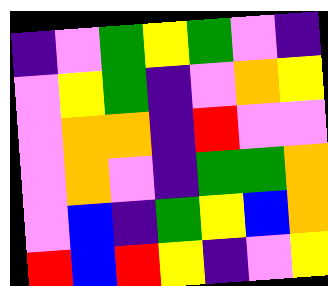[["indigo", "violet", "green", "yellow", "green", "violet", "indigo"], ["violet", "yellow", "green", "indigo", "violet", "orange", "yellow"], ["violet", "orange", "orange", "indigo", "red", "violet", "violet"], ["violet", "orange", "violet", "indigo", "green", "green", "orange"], ["violet", "blue", "indigo", "green", "yellow", "blue", "orange"], ["red", "blue", "red", "yellow", "indigo", "violet", "yellow"]]